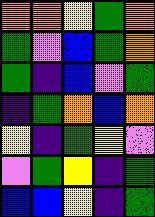[["orange", "orange", "yellow", "green", "orange"], ["green", "violet", "blue", "green", "orange"], ["green", "indigo", "blue", "violet", "green"], ["indigo", "green", "orange", "blue", "orange"], ["yellow", "indigo", "green", "yellow", "violet"], ["violet", "green", "yellow", "indigo", "green"], ["blue", "blue", "yellow", "indigo", "green"]]